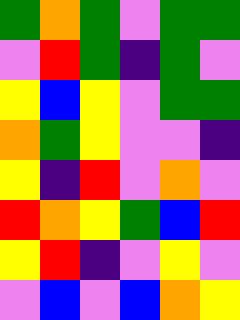[["green", "orange", "green", "violet", "green", "green"], ["violet", "red", "green", "indigo", "green", "violet"], ["yellow", "blue", "yellow", "violet", "green", "green"], ["orange", "green", "yellow", "violet", "violet", "indigo"], ["yellow", "indigo", "red", "violet", "orange", "violet"], ["red", "orange", "yellow", "green", "blue", "red"], ["yellow", "red", "indigo", "violet", "yellow", "violet"], ["violet", "blue", "violet", "blue", "orange", "yellow"]]